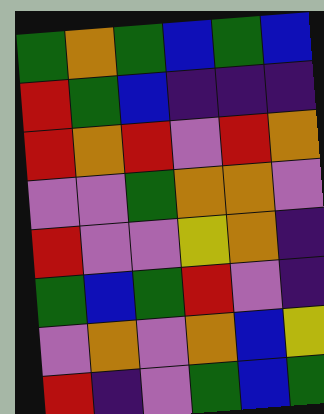[["green", "orange", "green", "blue", "green", "blue"], ["red", "green", "blue", "indigo", "indigo", "indigo"], ["red", "orange", "red", "violet", "red", "orange"], ["violet", "violet", "green", "orange", "orange", "violet"], ["red", "violet", "violet", "yellow", "orange", "indigo"], ["green", "blue", "green", "red", "violet", "indigo"], ["violet", "orange", "violet", "orange", "blue", "yellow"], ["red", "indigo", "violet", "green", "blue", "green"]]